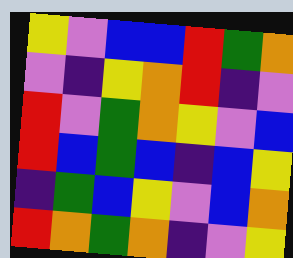[["yellow", "violet", "blue", "blue", "red", "green", "orange"], ["violet", "indigo", "yellow", "orange", "red", "indigo", "violet"], ["red", "violet", "green", "orange", "yellow", "violet", "blue"], ["red", "blue", "green", "blue", "indigo", "blue", "yellow"], ["indigo", "green", "blue", "yellow", "violet", "blue", "orange"], ["red", "orange", "green", "orange", "indigo", "violet", "yellow"]]